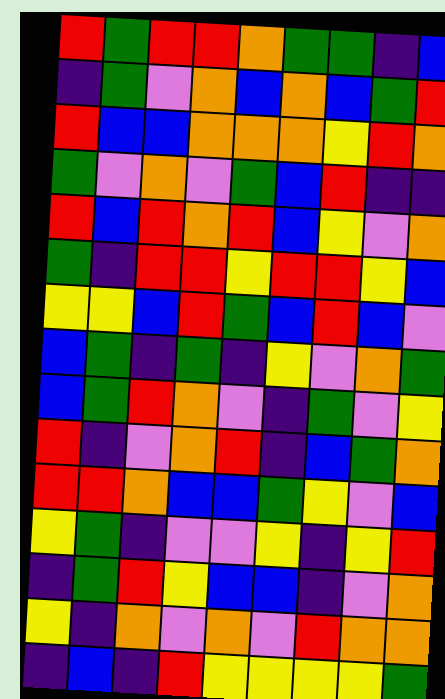[["red", "green", "red", "red", "orange", "green", "green", "indigo", "blue"], ["indigo", "green", "violet", "orange", "blue", "orange", "blue", "green", "red"], ["red", "blue", "blue", "orange", "orange", "orange", "yellow", "red", "orange"], ["green", "violet", "orange", "violet", "green", "blue", "red", "indigo", "indigo"], ["red", "blue", "red", "orange", "red", "blue", "yellow", "violet", "orange"], ["green", "indigo", "red", "red", "yellow", "red", "red", "yellow", "blue"], ["yellow", "yellow", "blue", "red", "green", "blue", "red", "blue", "violet"], ["blue", "green", "indigo", "green", "indigo", "yellow", "violet", "orange", "green"], ["blue", "green", "red", "orange", "violet", "indigo", "green", "violet", "yellow"], ["red", "indigo", "violet", "orange", "red", "indigo", "blue", "green", "orange"], ["red", "red", "orange", "blue", "blue", "green", "yellow", "violet", "blue"], ["yellow", "green", "indigo", "violet", "violet", "yellow", "indigo", "yellow", "red"], ["indigo", "green", "red", "yellow", "blue", "blue", "indigo", "violet", "orange"], ["yellow", "indigo", "orange", "violet", "orange", "violet", "red", "orange", "orange"], ["indigo", "blue", "indigo", "red", "yellow", "yellow", "yellow", "yellow", "green"]]